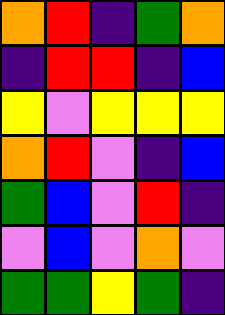[["orange", "red", "indigo", "green", "orange"], ["indigo", "red", "red", "indigo", "blue"], ["yellow", "violet", "yellow", "yellow", "yellow"], ["orange", "red", "violet", "indigo", "blue"], ["green", "blue", "violet", "red", "indigo"], ["violet", "blue", "violet", "orange", "violet"], ["green", "green", "yellow", "green", "indigo"]]